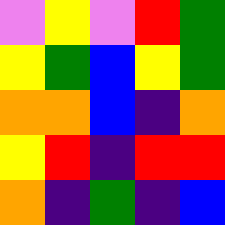[["violet", "yellow", "violet", "red", "green"], ["yellow", "green", "blue", "yellow", "green"], ["orange", "orange", "blue", "indigo", "orange"], ["yellow", "red", "indigo", "red", "red"], ["orange", "indigo", "green", "indigo", "blue"]]